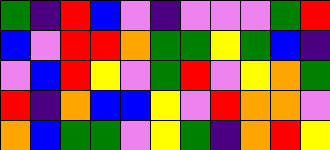[["green", "indigo", "red", "blue", "violet", "indigo", "violet", "violet", "violet", "green", "red"], ["blue", "violet", "red", "red", "orange", "green", "green", "yellow", "green", "blue", "indigo"], ["violet", "blue", "red", "yellow", "violet", "green", "red", "violet", "yellow", "orange", "green"], ["red", "indigo", "orange", "blue", "blue", "yellow", "violet", "red", "orange", "orange", "violet"], ["orange", "blue", "green", "green", "violet", "yellow", "green", "indigo", "orange", "red", "yellow"]]